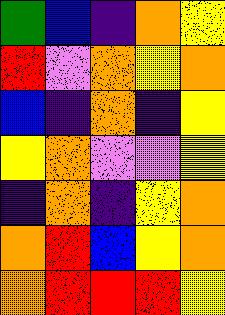[["green", "blue", "indigo", "orange", "yellow"], ["red", "violet", "orange", "yellow", "orange"], ["blue", "indigo", "orange", "indigo", "yellow"], ["yellow", "orange", "violet", "violet", "yellow"], ["indigo", "orange", "indigo", "yellow", "orange"], ["orange", "red", "blue", "yellow", "orange"], ["orange", "red", "red", "red", "yellow"]]